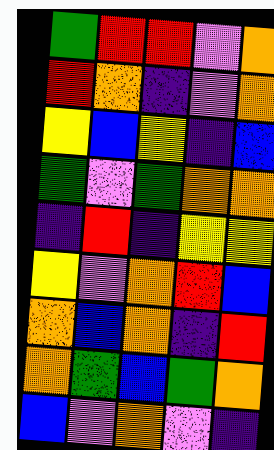[["green", "red", "red", "violet", "orange"], ["red", "orange", "indigo", "violet", "orange"], ["yellow", "blue", "yellow", "indigo", "blue"], ["green", "violet", "green", "orange", "orange"], ["indigo", "red", "indigo", "yellow", "yellow"], ["yellow", "violet", "orange", "red", "blue"], ["orange", "blue", "orange", "indigo", "red"], ["orange", "green", "blue", "green", "orange"], ["blue", "violet", "orange", "violet", "indigo"]]